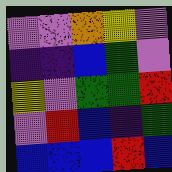[["violet", "violet", "orange", "yellow", "violet"], ["indigo", "indigo", "blue", "green", "violet"], ["yellow", "violet", "green", "green", "red"], ["violet", "red", "blue", "indigo", "green"], ["blue", "blue", "blue", "red", "blue"]]